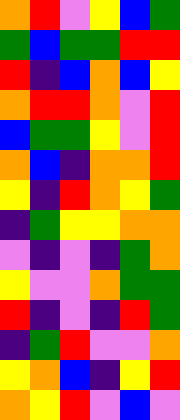[["orange", "red", "violet", "yellow", "blue", "green"], ["green", "blue", "green", "green", "red", "red"], ["red", "indigo", "blue", "orange", "blue", "yellow"], ["orange", "red", "red", "orange", "violet", "red"], ["blue", "green", "green", "yellow", "violet", "red"], ["orange", "blue", "indigo", "orange", "orange", "red"], ["yellow", "indigo", "red", "orange", "yellow", "green"], ["indigo", "green", "yellow", "yellow", "orange", "orange"], ["violet", "indigo", "violet", "indigo", "green", "orange"], ["yellow", "violet", "violet", "orange", "green", "green"], ["red", "indigo", "violet", "indigo", "red", "green"], ["indigo", "green", "red", "violet", "violet", "orange"], ["yellow", "orange", "blue", "indigo", "yellow", "red"], ["orange", "yellow", "red", "violet", "blue", "violet"]]